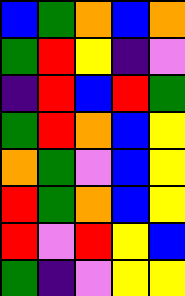[["blue", "green", "orange", "blue", "orange"], ["green", "red", "yellow", "indigo", "violet"], ["indigo", "red", "blue", "red", "green"], ["green", "red", "orange", "blue", "yellow"], ["orange", "green", "violet", "blue", "yellow"], ["red", "green", "orange", "blue", "yellow"], ["red", "violet", "red", "yellow", "blue"], ["green", "indigo", "violet", "yellow", "yellow"]]